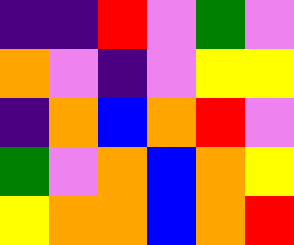[["indigo", "indigo", "red", "violet", "green", "violet"], ["orange", "violet", "indigo", "violet", "yellow", "yellow"], ["indigo", "orange", "blue", "orange", "red", "violet"], ["green", "violet", "orange", "blue", "orange", "yellow"], ["yellow", "orange", "orange", "blue", "orange", "red"]]